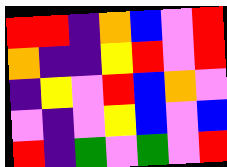[["red", "red", "indigo", "orange", "blue", "violet", "red"], ["orange", "indigo", "indigo", "yellow", "red", "violet", "red"], ["indigo", "yellow", "violet", "red", "blue", "orange", "violet"], ["violet", "indigo", "violet", "yellow", "blue", "violet", "blue"], ["red", "indigo", "green", "violet", "green", "violet", "red"]]